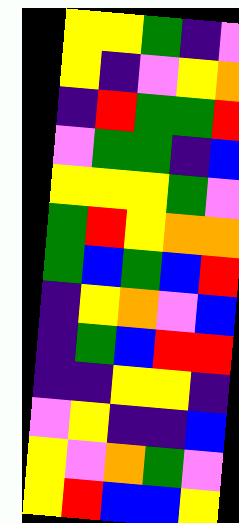[["yellow", "yellow", "green", "indigo", "violet"], ["yellow", "indigo", "violet", "yellow", "orange"], ["indigo", "red", "green", "green", "red"], ["violet", "green", "green", "indigo", "blue"], ["yellow", "yellow", "yellow", "green", "violet"], ["green", "red", "yellow", "orange", "orange"], ["green", "blue", "green", "blue", "red"], ["indigo", "yellow", "orange", "violet", "blue"], ["indigo", "green", "blue", "red", "red"], ["indigo", "indigo", "yellow", "yellow", "indigo"], ["violet", "yellow", "indigo", "indigo", "blue"], ["yellow", "violet", "orange", "green", "violet"], ["yellow", "red", "blue", "blue", "yellow"]]